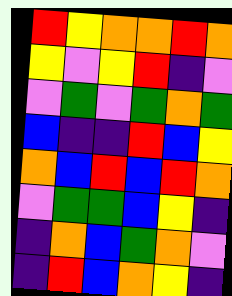[["red", "yellow", "orange", "orange", "red", "orange"], ["yellow", "violet", "yellow", "red", "indigo", "violet"], ["violet", "green", "violet", "green", "orange", "green"], ["blue", "indigo", "indigo", "red", "blue", "yellow"], ["orange", "blue", "red", "blue", "red", "orange"], ["violet", "green", "green", "blue", "yellow", "indigo"], ["indigo", "orange", "blue", "green", "orange", "violet"], ["indigo", "red", "blue", "orange", "yellow", "indigo"]]